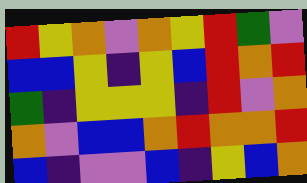[["red", "yellow", "orange", "violet", "orange", "yellow", "red", "green", "violet"], ["blue", "blue", "yellow", "indigo", "yellow", "blue", "red", "orange", "red"], ["green", "indigo", "yellow", "yellow", "yellow", "indigo", "red", "violet", "orange"], ["orange", "violet", "blue", "blue", "orange", "red", "orange", "orange", "red"], ["blue", "indigo", "violet", "violet", "blue", "indigo", "yellow", "blue", "orange"]]